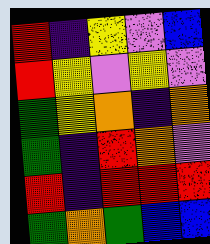[["red", "indigo", "yellow", "violet", "blue"], ["red", "yellow", "violet", "yellow", "violet"], ["green", "yellow", "orange", "indigo", "orange"], ["green", "indigo", "red", "orange", "violet"], ["red", "indigo", "red", "red", "red"], ["green", "orange", "green", "blue", "blue"]]